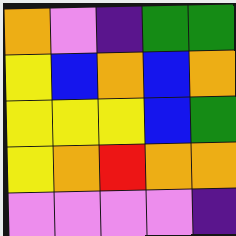[["orange", "violet", "indigo", "green", "green"], ["yellow", "blue", "orange", "blue", "orange"], ["yellow", "yellow", "yellow", "blue", "green"], ["yellow", "orange", "red", "orange", "orange"], ["violet", "violet", "violet", "violet", "indigo"]]